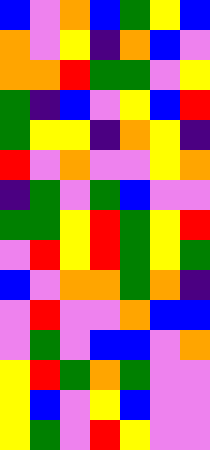[["blue", "violet", "orange", "blue", "green", "yellow", "blue"], ["orange", "violet", "yellow", "indigo", "orange", "blue", "violet"], ["orange", "orange", "red", "green", "green", "violet", "yellow"], ["green", "indigo", "blue", "violet", "yellow", "blue", "red"], ["green", "yellow", "yellow", "indigo", "orange", "yellow", "indigo"], ["red", "violet", "orange", "violet", "violet", "yellow", "orange"], ["indigo", "green", "violet", "green", "blue", "violet", "violet"], ["green", "green", "yellow", "red", "green", "yellow", "red"], ["violet", "red", "yellow", "red", "green", "yellow", "green"], ["blue", "violet", "orange", "orange", "green", "orange", "indigo"], ["violet", "red", "violet", "violet", "orange", "blue", "blue"], ["violet", "green", "violet", "blue", "blue", "violet", "orange"], ["yellow", "red", "green", "orange", "green", "violet", "violet"], ["yellow", "blue", "violet", "yellow", "blue", "violet", "violet"], ["yellow", "green", "violet", "red", "yellow", "violet", "violet"]]